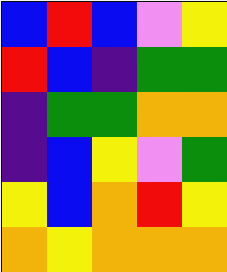[["blue", "red", "blue", "violet", "yellow"], ["red", "blue", "indigo", "green", "green"], ["indigo", "green", "green", "orange", "orange"], ["indigo", "blue", "yellow", "violet", "green"], ["yellow", "blue", "orange", "red", "yellow"], ["orange", "yellow", "orange", "orange", "orange"]]